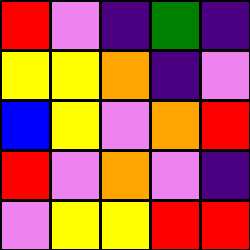[["red", "violet", "indigo", "green", "indigo"], ["yellow", "yellow", "orange", "indigo", "violet"], ["blue", "yellow", "violet", "orange", "red"], ["red", "violet", "orange", "violet", "indigo"], ["violet", "yellow", "yellow", "red", "red"]]